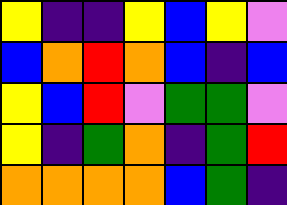[["yellow", "indigo", "indigo", "yellow", "blue", "yellow", "violet"], ["blue", "orange", "red", "orange", "blue", "indigo", "blue"], ["yellow", "blue", "red", "violet", "green", "green", "violet"], ["yellow", "indigo", "green", "orange", "indigo", "green", "red"], ["orange", "orange", "orange", "orange", "blue", "green", "indigo"]]